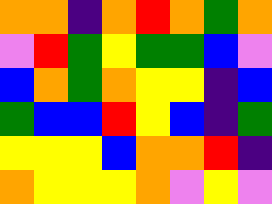[["orange", "orange", "indigo", "orange", "red", "orange", "green", "orange"], ["violet", "red", "green", "yellow", "green", "green", "blue", "violet"], ["blue", "orange", "green", "orange", "yellow", "yellow", "indigo", "blue"], ["green", "blue", "blue", "red", "yellow", "blue", "indigo", "green"], ["yellow", "yellow", "yellow", "blue", "orange", "orange", "red", "indigo"], ["orange", "yellow", "yellow", "yellow", "orange", "violet", "yellow", "violet"]]